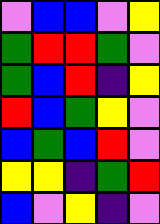[["violet", "blue", "blue", "violet", "yellow"], ["green", "red", "red", "green", "violet"], ["green", "blue", "red", "indigo", "yellow"], ["red", "blue", "green", "yellow", "violet"], ["blue", "green", "blue", "red", "violet"], ["yellow", "yellow", "indigo", "green", "red"], ["blue", "violet", "yellow", "indigo", "violet"]]